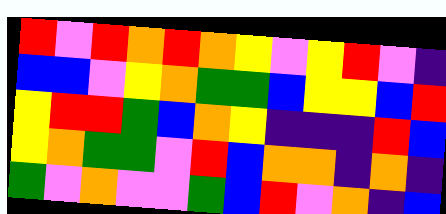[["red", "violet", "red", "orange", "red", "orange", "yellow", "violet", "yellow", "red", "violet", "indigo"], ["blue", "blue", "violet", "yellow", "orange", "green", "green", "blue", "yellow", "yellow", "blue", "red"], ["yellow", "red", "red", "green", "blue", "orange", "yellow", "indigo", "indigo", "indigo", "red", "blue"], ["yellow", "orange", "green", "green", "violet", "red", "blue", "orange", "orange", "indigo", "orange", "indigo"], ["green", "violet", "orange", "violet", "violet", "green", "blue", "red", "violet", "orange", "indigo", "blue"]]